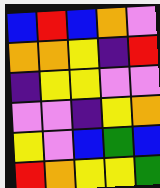[["blue", "red", "blue", "orange", "violet"], ["orange", "orange", "yellow", "indigo", "red"], ["indigo", "yellow", "yellow", "violet", "violet"], ["violet", "violet", "indigo", "yellow", "orange"], ["yellow", "violet", "blue", "green", "blue"], ["red", "orange", "yellow", "yellow", "green"]]